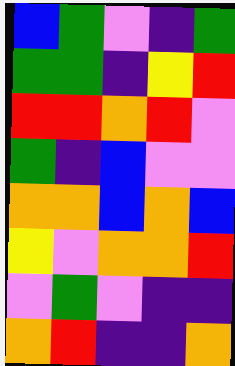[["blue", "green", "violet", "indigo", "green"], ["green", "green", "indigo", "yellow", "red"], ["red", "red", "orange", "red", "violet"], ["green", "indigo", "blue", "violet", "violet"], ["orange", "orange", "blue", "orange", "blue"], ["yellow", "violet", "orange", "orange", "red"], ["violet", "green", "violet", "indigo", "indigo"], ["orange", "red", "indigo", "indigo", "orange"]]